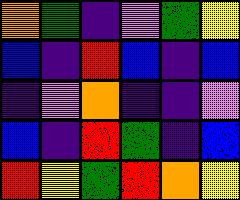[["orange", "green", "indigo", "violet", "green", "yellow"], ["blue", "indigo", "red", "blue", "indigo", "blue"], ["indigo", "violet", "orange", "indigo", "indigo", "violet"], ["blue", "indigo", "red", "green", "indigo", "blue"], ["red", "yellow", "green", "red", "orange", "yellow"]]